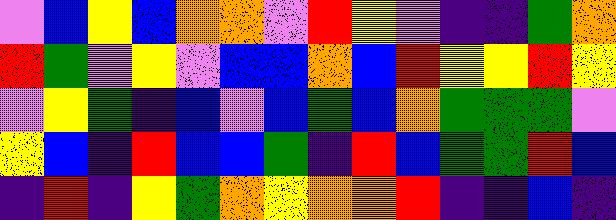[["violet", "blue", "yellow", "blue", "orange", "orange", "violet", "red", "yellow", "violet", "indigo", "indigo", "green", "orange"], ["red", "green", "violet", "yellow", "violet", "blue", "blue", "orange", "blue", "red", "yellow", "yellow", "red", "yellow"], ["violet", "yellow", "green", "indigo", "blue", "violet", "blue", "green", "blue", "orange", "green", "green", "green", "violet"], ["yellow", "blue", "indigo", "red", "blue", "blue", "green", "indigo", "red", "blue", "green", "green", "red", "blue"], ["indigo", "red", "indigo", "yellow", "green", "orange", "yellow", "orange", "orange", "red", "indigo", "indigo", "blue", "indigo"]]